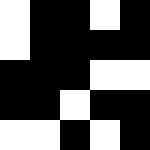[["white", "black", "black", "white", "black"], ["white", "black", "black", "black", "black"], ["black", "black", "black", "white", "white"], ["black", "black", "white", "black", "black"], ["white", "white", "black", "white", "black"]]